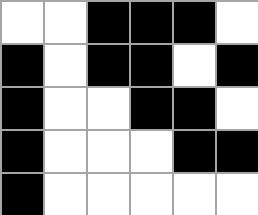[["white", "white", "black", "black", "black", "white"], ["black", "white", "black", "black", "white", "black"], ["black", "white", "white", "black", "black", "white"], ["black", "white", "white", "white", "black", "black"], ["black", "white", "white", "white", "white", "white"]]